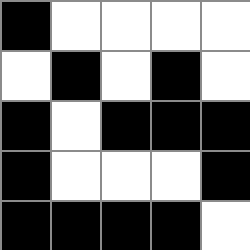[["black", "white", "white", "white", "white"], ["white", "black", "white", "black", "white"], ["black", "white", "black", "black", "black"], ["black", "white", "white", "white", "black"], ["black", "black", "black", "black", "white"]]